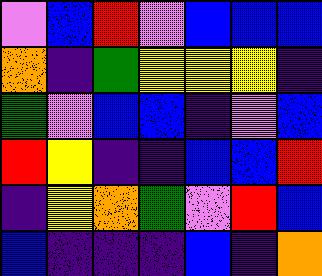[["violet", "blue", "red", "violet", "blue", "blue", "blue"], ["orange", "indigo", "green", "yellow", "yellow", "yellow", "indigo"], ["green", "violet", "blue", "blue", "indigo", "violet", "blue"], ["red", "yellow", "indigo", "indigo", "blue", "blue", "red"], ["indigo", "yellow", "orange", "green", "violet", "red", "blue"], ["blue", "indigo", "indigo", "indigo", "blue", "indigo", "orange"]]